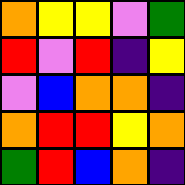[["orange", "yellow", "yellow", "violet", "green"], ["red", "violet", "red", "indigo", "yellow"], ["violet", "blue", "orange", "orange", "indigo"], ["orange", "red", "red", "yellow", "orange"], ["green", "red", "blue", "orange", "indigo"]]